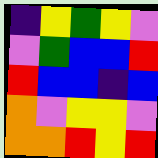[["indigo", "yellow", "green", "yellow", "violet"], ["violet", "green", "blue", "blue", "red"], ["red", "blue", "blue", "indigo", "blue"], ["orange", "violet", "yellow", "yellow", "violet"], ["orange", "orange", "red", "yellow", "red"]]